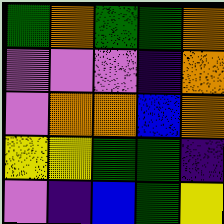[["green", "orange", "green", "green", "orange"], ["violet", "violet", "violet", "indigo", "orange"], ["violet", "orange", "orange", "blue", "orange"], ["yellow", "yellow", "green", "green", "indigo"], ["violet", "indigo", "blue", "green", "yellow"]]